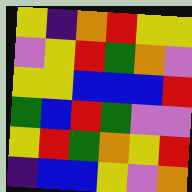[["yellow", "indigo", "orange", "red", "yellow", "yellow"], ["violet", "yellow", "red", "green", "orange", "violet"], ["yellow", "yellow", "blue", "blue", "blue", "red"], ["green", "blue", "red", "green", "violet", "violet"], ["yellow", "red", "green", "orange", "yellow", "red"], ["indigo", "blue", "blue", "yellow", "violet", "orange"]]